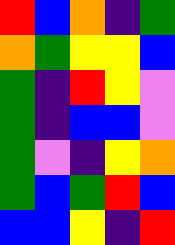[["red", "blue", "orange", "indigo", "green"], ["orange", "green", "yellow", "yellow", "blue"], ["green", "indigo", "red", "yellow", "violet"], ["green", "indigo", "blue", "blue", "violet"], ["green", "violet", "indigo", "yellow", "orange"], ["green", "blue", "green", "red", "blue"], ["blue", "blue", "yellow", "indigo", "red"]]